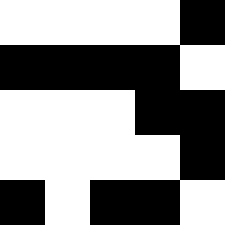[["white", "white", "white", "white", "black"], ["black", "black", "black", "black", "white"], ["white", "white", "white", "black", "black"], ["white", "white", "white", "white", "black"], ["black", "white", "black", "black", "white"]]